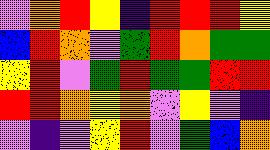[["violet", "orange", "red", "yellow", "indigo", "red", "red", "red", "yellow"], ["blue", "red", "orange", "violet", "green", "red", "orange", "green", "green"], ["yellow", "red", "violet", "green", "red", "green", "green", "red", "red"], ["red", "red", "orange", "yellow", "orange", "violet", "yellow", "violet", "indigo"], ["violet", "indigo", "violet", "yellow", "red", "violet", "green", "blue", "orange"]]